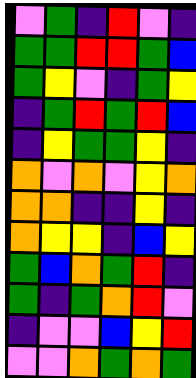[["violet", "green", "indigo", "red", "violet", "indigo"], ["green", "green", "red", "red", "green", "blue"], ["green", "yellow", "violet", "indigo", "green", "yellow"], ["indigo", "green", "red", "green", "red", "blue"], ["indigo", "yellow", "green", "green", "yellow", "indigo"], ["orange", "violet", "orange", "violet", "yellow", "orange"], ["orange", "orange", "indigo", "indigo", "yellow", "indigo"], ["orange", "yellow", "yellow", "indigo", "blue", "yellow"], ["green", "blue", "orange", "green", "red", "indigo"], ["green", "indigo", "green", "orange", "red", "violet"], ["indigo", "violet", "violet", "blue", "yellow", "red"], ["violet", "violet", "orange", "green", "orange", "green"]]